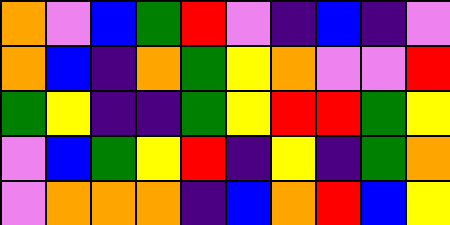[["orange", "violet", "blue", "green", "red", "violet", "indigo", "blue", "indigo", "violet"], ["orange", "blue", "indigo", "orange", "green", "yellow", "orange", "violet", "violet", "red"], ["green", "yellow", "indigo", "indigo", "green", "yellow", "red", "red", "green", "yellow"], ["violet", "blue", "green", "yellow", "red", "indigo", "yellow", "indigo", "green", "orange"], ["violet", "orange", "orange", "orange", "indigo", "blue", "orange", "red", "blue", "yellow"]]